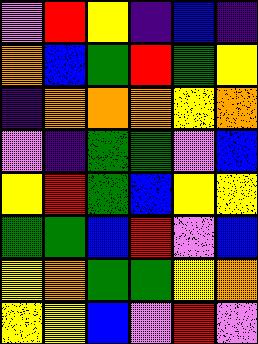[["violet", "red", "yellow", "indigo", "blue", "indigo"], ["orange", "blue", "green", "red", "green", "yellow"], ["indigo", "orange", "orange", "orange", "yellow", "orange"], ["violet", "indigo", "green", "green", "violet", "blue"], ["yellow", "red", "green", "blue", "yellow", "yellow"], ["green", "green", "blue", "red", "violet", "blue"], ["yellow", "orange", "green", "green", "yellow", "orange"], ["yellow", "yellow", "blue", "violet", "red", "violet"]]